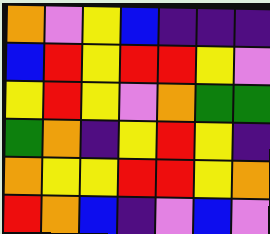[["orange", "violet", "yellow", "blue", "indigo", "indigo", "indigo"], ["blue", "red", "yellow", "red", "red", "yellow", "violet"], ["yellow", "red", "yellow", "violet", "orange", "green", "green"], ["green", "orange", "indigo", "yellow", "red", "yellow", "indigo"], ["orange", "yellow", "yellow", "red", "red", "yellow", "orange"], ["red", "orange", "blue", "indigo", "violet", "blue", "violet"]]